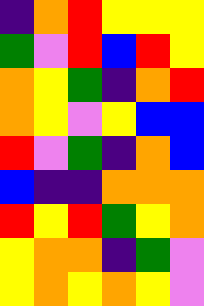[["indigo", "orange", "red", "yellow", "yellow", "yellow"], ["green", "violet", "red", "blue", "red", "yellow"], ["orange", "yellow", "green", "indigo", "orange", "red"], ["orange", "yellow", "violet", "yellow", "blue", "blue"], ["red", "violet", "green", "indigo", "orange", "blue"], ["blue", "indigo", "indigo", "orange", "orange", "orange"], ["red", "yellow", "red", "green", "yellow", "orange"], ["yellow", "orange", "orange", "indigo", "green", "violet"], ["yellow", "orange", "yellow", "orange", "yellow", "violet"]]